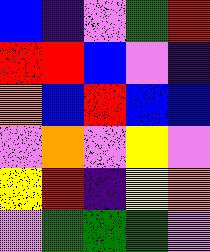[["blue", "indigo", "violet", "green", "red"], ["red", "red", "blue", "violet", "indigo"], ["orange", "blue", "red", "blue", "blue"], ["violet", "orange", "violet", "yellow", "violet"], ["yellow", "red", "indigo", "yellow", "orange"], ["violet", "green", "green", "green", "violet"]]